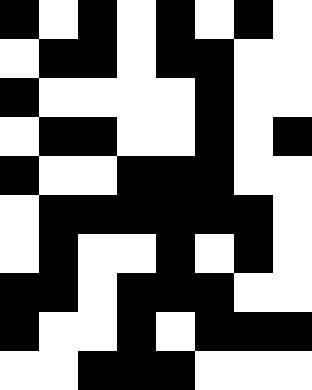[["black", "white", "black", "white", "black", "white", "black", "white"], ["white", "black", "black", "white", "black", "black", "white", "white"], ["black", "white", "white", "white", "white", "black", "white", "white"], ["white", "black", "black", "white", "white", "black", "white", "black"], ["black", "white", "white", "black", "black", "black", "white", "white"], ["white", "black", "black", "black", "black", "black", "black", "white"], ["white", "black", "white", "white", "black", "white", "black", "white"], ["black", "black", "white", "black", "black", "black", "white", "white"], ["black", "white", "white", "black", "white", "black", "black", "black"], ["white", "white", "black", "black", "black", "white", "white", "white"]]